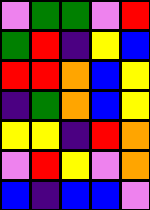[["violet", "green", "green", "violet", "red"], ["green", "red", "indigo", "yellow", "blue"], ["red", "red", "orange", "blue", "yellow"], ["indigo", "green", "orange", "blue", "yellow"], ["yellow", "yellow", "indigo", "red", "orange"], ["violet", "red", "yellow", "violet", "orange"], ["blue", "indigo", "blue", "blue", "violet"]]